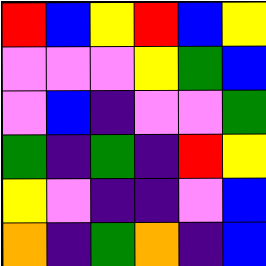[["red", "blue", "yellow", "red", "blue", "yellow"], ["violet", "violet", "violet", "yellow", "green", "blue"], ["violet", "blue", "indigo", "violet", "violet", "green"], ["green", "indigo", "green", "indigo", "red", "yellow"], ["yellow", "violet", "indigo", "indigo", "violet", "blue"], ["orange", "indigo", "green", "orange", "indigo", "blue"]]